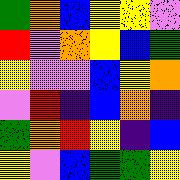[["green", "orange", "blue", "yellow", "yellow", "violet"], ["red", "violet", "orange", "yellow", "blue", "green"], ["yellow", "violet", "violet", "blue", "yellow", "orange"], ["violet", "red", "indigo", "blue", "orange", "indigo"], ["green", "orange", "red", "yellow", "indigo", "blue"], ["yellow", "violet", "blue", "green", "green", "yellow"]]